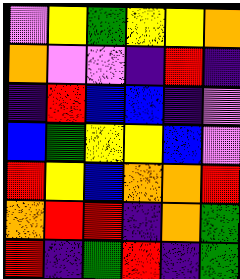[["violet", "yellow", "green", "yellow", "yellow", "orange"], ["orange", "violet", "violet", "indigo", "red", "indigo"], ["indigo", "red", "blue", "blue", "indigo", "violet"], ["blue", "green", "yellow", "yellow", "blue", "violet"], ["red", "yellow", "blue", "orange", "orange", "red"], ["orange", "red", "red", "indigo", "orange", "green"], ["red", "indigo", "green", "red", "indigo", "green"]]